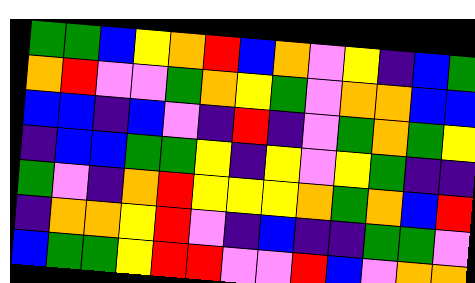[["green", "green", "blue", "yellow", "orange", "red", "blue", "orange", "violet", "yellow", "indigo", "blue", "green"], ["orange", "red", "violet", "violet", "green", "orange", "yellow", "green", "violet", "orange", "orange", "blue", "blue"], ["blue", "blue", "indigo", "blue", "violet", "indigo", "red", "indigo", "violet", "green", "orange", "green", "yellow"], ["indigo", "blue", "blue", "green", "green", "yellow", "indigo", "yellow", "violet", "yellow", "green", "indigo", "indigo"], ["green", "violet", "indigo", "orange", "red", "yellow", "yellow", "yellow", "orange", "green", "orange", "blue", "red"], ["indigo", "orange", "orange", "yellow", "red", "violet", "indigo", "blue", "indigo", "indigo", "green", "green", "violet"], ["blue", "green", "green", "yellow", "red", "red", "violet", "violet", "red", "blue", "violet", "orange", "orange"]]